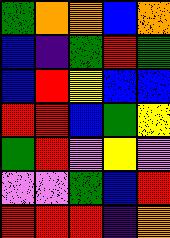[["green", "orange", "orange", "blue", "orange"], ["blue", "indigo", "green", "red", "green"], ["blue", "red", "yellow", "blue", "blue"], ["red", "red", "blue", "green", "yellow"], ["green", "red", "violet", "yellow", "violet"], ["violet", "violet", "green", "blue", "red"], ["red", "red", "red", "indigo", "orange"]]